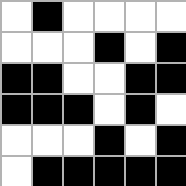[["white", "black", "white", "white", "white", "white"], ["white", "white", "white", "black", "white", "black"], ["black", "black", "white", "white", "black", "black"], ["black", "black", "black", "white", "black", "white"], ["white", "white", "white", "black", "white", "black"], ["white", "black", "black", "black", "black", "black"]]